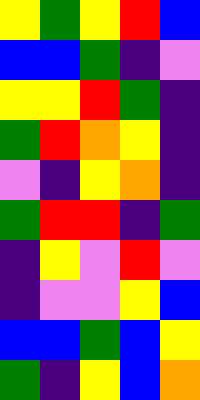[["yellow", "green", "yellow", "red", "blue"], ["blue", "blue", "green", "indigo", "violet"], ["yellow", "yellow", "red", "green", "indigo"], ["green", "red", "orange", "yellow", "indigo"], ["violet", "indigo", "yellow", "orange", "indigo"], ["green", "red", "red", "indigo", "green"], ["indigo", "yellow", "violet", "red", "violet"], ["indigo", "violet", "violet", "yellow", "blue"], ["blue", "blue", "green", "blue", "yellow"], ["green", "indigo", "yellow", "blue", "orange"]]